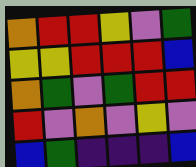[["orange", "red", "red", "yellow", "violet", "green"], ["yellow", "yellow", "red", "red", "red", "blue"], ["orange", "green", "violet", "green", "red", "red"], ["red", "violet", "orange", "violet", "yellow", "violet"], ["blue", "green", "indigo", "indigo", "indigo", "blue"]]